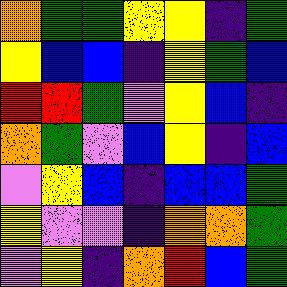[["orange", "green", "green", "yellow", "yellow", "indigo", "green"], ["yellow", "blue", "blue", "indigo", "yellow", "green", "blue"], ["red", "red", "green", "violet", "yellow", "blue", "indigo"], ["orange", "green", "violet", "blue", "yellow", "indigo", "blue"], ["violet", "yellow", "blue", "indigo", "blue", "blue", "green"], ["yellow", "violet", "violet", "indigo", "orange", "orange", "green"], ["violet", "yellow", "indigo", "orange", "red", "blue", "green"]]